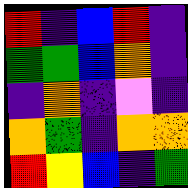[["red", "indigo", "blue", "red", "indigo"], ["green", "green", "blue", "orange", "indigo"], ["indigo", "orange", "indigo", "violet", "indigo"], ["orange", "green", "indigo", "orange", "orange"], ["red", "yellow", "blue", "indigo", "green"]]